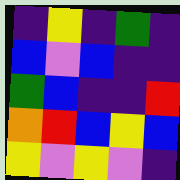[["indigo", "yellow", "indigo", "green", "indigo"], ["blue", "violet", "blue", "indigo", "indigo"], ["green", "blue", "indigo", "indigo", "red"], ["orange", "red", "blue", "yellow", "blue"], ["yellow", "violet", "yellow", "violet", "indigo"]]